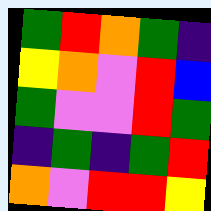[["green", "red", "orange", "green", "indigo"], ["yellow", "orange", "violet", "red", "blue"], ["green", "violet", "violet", "red", "green"], ["indigo", "green", "indigo", "green", "red"], ["orange", "violet", "red", "red", "yellow"]]